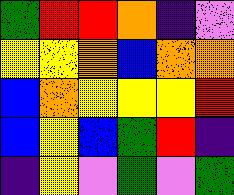[["green", "red", "red", "orange", "indigo", "violet"], ["yellow", "yellow", "orange", "blue", "orange", "orange"], ["blue", "orange", "yellow", "yellow", "yellow", "red"], ["blue", "yellow", "blue", "green", "red", "indigo"], ["indigo", "yellow", "violet", "green", "violet", "green"]]